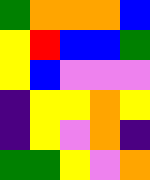[["green", "orange", "orange", "orange", "blue"], ["yellow", "red", "blue", "blue", "green"], ["yellow", "blue", "violet", "violet", "violet"], ["indigo", "yellow", "yellow", "orange", "yellow"], ["indigo", "yellow", "violet", "orange", "indigo"], ["green", "green", "yellow", "violet", "orange"]]